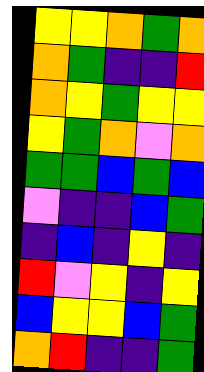[["yellow", "yellow", "orange", "green", "orange"], ["orange", "green", "indigo", "indigo", "red"], ["orange", "yellow", "green", "yellow", "yellow"], ["yellow", "green", "orange", "violet", "orange"], ["green", "green", "blue", "green", "blue"], ["violet", "indigo", "indigo", "blue", "green"], ["indigo", "blue", "indigo", "yellow", "indigo"], ["red", "violet", "yellow", "indigo", "yellow"], ["blue", "yellow", "yellow", "blue", "green"], ["orange", "red", "indigo", "indigo", "green"]]